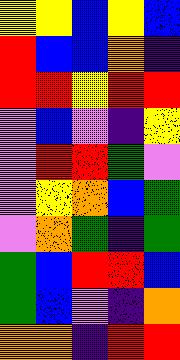[["yellow", "yellow", "blue", "yellow", "blue"], ["red", "blue", "blue", "orange", "indigo"], ["red", "red", "yellow", "red", "red"], ["violet", "blue", "violet", "indigo", "yellow"], ["violet", "red", "red", "green", "violet"], ["violet", "yellow", "orange", "blue", "green"], ["violet", "orange", "green", "indigo", "green"], ["green", "blue", "red", "red", "blue"], ["green", "blue", "violet", "indigo", "orange"], ["orange", "orange", "indigo", "red", "red"]]